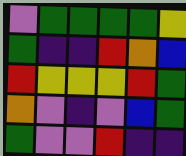[["violet", "green", "green", "green", "green", "yellow"], ["green", "indigo", "indigo", "red", "orange", "blue"], ["red", "yellow", "yellow", "yellow", "red", "green"], ["orange", "violet", "indigo", "violet", "blue", "green"], ["green", "violet", "violet", "red", "indigo", "indigo"]]